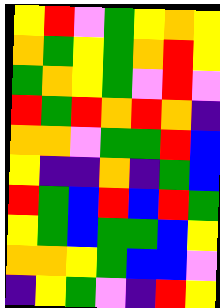[["yellow", "red", "violet", "green", "yellow", "orange", "yellow"], ["orange", "green", "yellow", "green", "orange", "red", "yellow"], ["green", "orange", "yellow", "green", "violet", "red", "violet"], ["red", "green", "red", "orange", "red", "orange", "indigo"], ["orange", "orange", "violet", "green", "green", "red", "blue"], ["yellow", "indigo", "indigo", "orange", "indigo", "green", "blue"], ["red", "green", "blue", "red", "blue", "red", "green"], ["yellow", "green", "blue", "green", "green", "blue", "yellow"], ["orange", "orange", "yellow", "green", "blue", "blue", "violet"], ["indigo", "yellow", "green", "violet", "indigo", "red", "yellow"]]